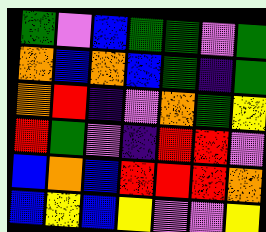[["green", "violet", "blue", "green", "green", "violet", "green"], ["orange", "blue", "orange", "blue", "green", "indigo", "green"], ["orange", "red", "indigo", "violet", "orange", "green", "yellow"], ["red", "green", "violet", "indigo", "red", "red", "violet"], ["blue", "orange", "blue", "red", "red", "red", "orange"], ["blue", "yellow", "blue", "yellow", "violet", "violet", "yellow"]]